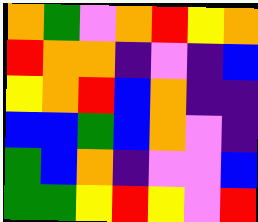[["orange", "green", "violet", "orange", "red", "yellow", "orange"], ["red", "orange", "orange", "indigo", "violet", "indigo", "blue"], ["yellow", "orange", "red", "blue", "orange", "indigo", "indigo"], ["blue", "blue", "green", "blue", "orange", "violet", "indigo"], ["green", "blue", "orange", "indigo", "violet", "violet", "blue"], ["green", "green", "yellow", "red", "yellow", "violet", "red"]]